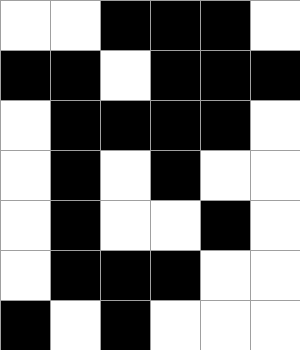[["white", "white", "black", "black", "black", "white"], ["black", "black", "white", "black", "black", "black"], ["white", "black", "black", "black", "black", "white"], ["white", "black", "white", "black", "white", "white"], ["white", "black", "white", "white", "black", "white"], ["white", "black", "black", "black", "white", "white"], ["black", "white", "black", "white", "white", "white"]]